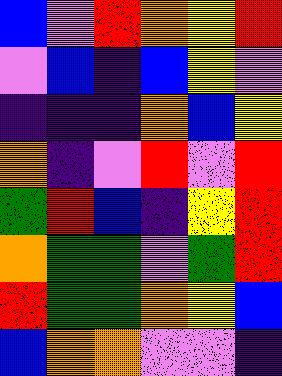[["blue", "violet", "red", "orange", "yellow", "red"], ["violet", "blue", "indigo", "blue", "yellow", "violet"], ["indigo", "indigo", "indigo", "orange", "blue", "yellow"], ["orange", "indigo", "violet", "red", "violet", "red"], ["green", "red", "blue", "indigo", "yellow", "red"], ["orange", "green", "green", "violet", "green", "red"], ["red", "green", "green", "orange", "yellow", "blue"], ["blue", "orange", "orange", "violet", "violet", "indigo"]]